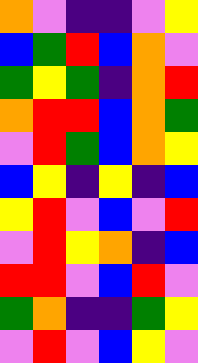[["orange", "violet", "indigo", "indigo", "violet", "yellow"], ["blue", "green", "red", "blue", "orange", "violet"], ["green", "yellow", "green", "indigo", "orange", "red"], ["orange", "red", "red", "blue", "orange", "green"], ["violet", "red", "green", "blue", "orange", "yellow"], ["blue", "yellow", "indigo", "yellow", "indigo", "blue"], ["yellow", "red", "violet", "blue", "violet", "red"], ["violet", "red", "yellow", "orange", "indigo", "blue"], ["red", "red", "violet", "blue", "red", "violet"], ["green", "orange", "indigo", "indigo", "green", "yellow"], ["violet", "red", "violet", "blue", "yellow", "violet"]]